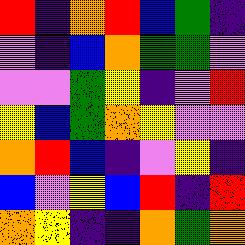[["red", "indigo", "orange", "red", "blue", "green", "indigo"], ["violet", "indigo", "blue", "orange", "green", "green", "violet"], ["violet", "violet", "green", "yellow", "indigo", "violet", "red"], ["yellow", "blue", "green", "orange", "yellow", "violet", "violet"], ["orange", "red", "blue", "indigo", "violet", "yellow", "indigo"], ["blue", "violet", "yellow", "blue", "red", "indigo", "red"], ["orange", "yellow", "indigo", "indigo", "orange", "green", "orange"]]